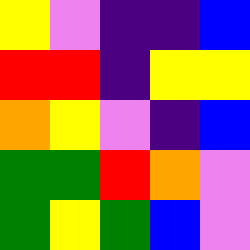[["yellow", "violet", "indigo", "indigo", "blue"], ["red", "red", "indigo", "yellow", "yellow"], ["orange", "yellow", "violet", "indigo", "blue"], ["green", "green", "red", "orange", "violet"], ["green", "yellow", "green", "blue", "violet"]]